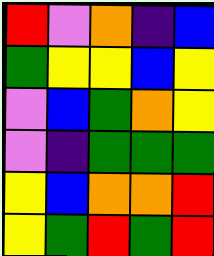[["red", "violet", "orange", "indigo", "blue"], ["green", "yellow", "yellow", "blue", "yellow"], ["violet", "blue", "green", "orange", "yellow"], ["violet", "indigo", "green", "green", "green"], ["yellow", "blue", "orange", "orange", "red"], ["yellow", "green", "red", "green", "red"]]